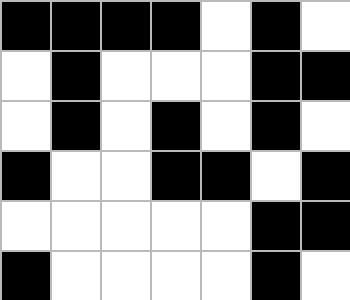[["black", "black", "black", "black", "white", "black", "white"], ["white", "black", "white", "white", "white", "black", "black"], ["white", "black", "white", "black", "white", "black", "white"], ["black", "white", "white", "black", "black", "white", "black"], ["white", "white", "white", "white", "white", "black", "black"], ["black", "white", "white", "white", "white", "black", "white"]]